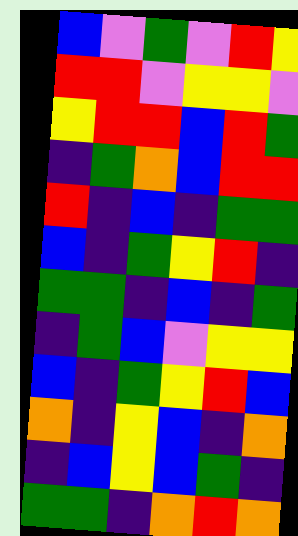[["blue", "violet", "green", "violet", "red", "yellow"], ["red", "red", "violet", "yellow", "yellow", "violet"], ["yellow", "red", "red", "blue", "red", "green"], ["indigo", "green", "orange", "blue", "red", "red"], ["red", "indigo", "blue", "indigo", "green", "green"], ["blue", "indigo", "green", "yellow", "red", "indigo"], ["green", "green", "indigo", "blue", "indigo", "green"], ["indigo", "green", "blue", "violet", "yellow", "yellow"], ["blue", "indigo", "green", "yellow", "red", "blue"], ["orange", "indigo", "yellow", "blue", "indigo", "orange"], ["indigo", "blue", "yellow", "blue", "green", "indigo"], ["green", "green", "indigo", "orange", "red", "orange"]]